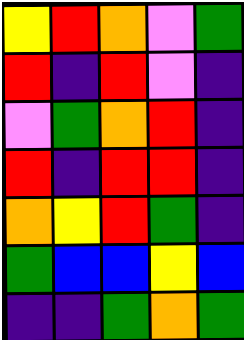[["yellow", "red", "orange", "violet", "green"], ["red", "indigo", "red", "violet", "indigo"], ["violet", "green", "orange", "red", "indigo"], ["red", "indigo", "red", "red", "indigo"], ["orange", "yellow", "red", "green", "indigo"], ["green", "blue", "blue", "yellow", "blue"], ["indigo", "indigo", "green", "orange", "green"]]